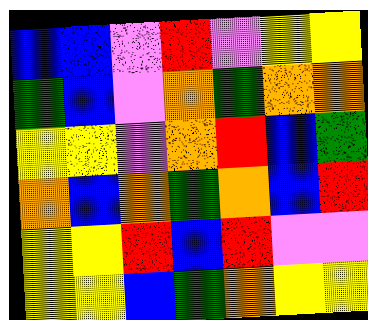[["blue", "blue", "violet", "red", "violet", "yellow", "yellow"], ["green", "blue", "violet", "orange", "green", "orange", "orange"], ["yellow", "yellow", "violet", "orange", "red", "blue", "green"], ["orange", "blue", "orange", "green", "orange", "blue", "red"], ["yellow", "yellow", "red", "blue", "red", "violet", "violet"], ["yellow", "yellow", "blue", "green", "orange", "yellow", "yellow"]]